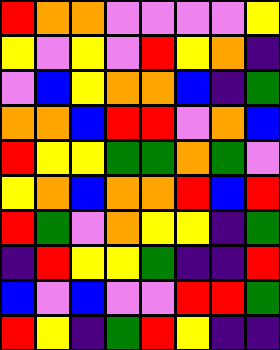[["red", "orange", "orange", "violet", "violet", "violet", "violet", "yellow"], ["yellow", "violet", "yellow", "violet", "red", "yellow", "orange", "indigo"], ["violet", "blue", "yellow", "orange", "orange", "blue", "indigo", "green"], ["orange", "orange", "blue", "red", "red", "violet", "orange", "blue"], ["red", "yellow", "yellow", "green", "green", "orange", "green", "violet"], ["yellow", "orange", "blue", "orange", "orange", "red", "blue", "red"], ["red", "green", "violet", "orange", "yellow", "yellow", "indigo", "green"], ["indigo", "red", "yellow", "yellow", "green", "indigo", "indigo", "red"], ["blue", "violet", "blue", "violet", "violet", "red", "red", "green"], ["red", "yellow", "indigo", "green", "red", "yellow", "indigo", "indigo"]]